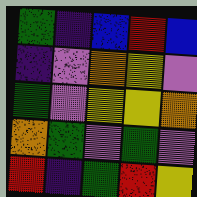[["green", "indigo", "blue", "red", "blue"], ["indigo", "violet", "orange", "yellow", "violet"], ["green", "violet", "yellow", "yellow", "orange"], ["orange", "green", "violet", "green", "violet"], ["red", "indigo", "green", "red", "yellow"]]